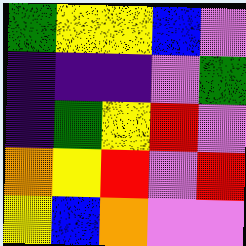[["green", "yellow", "yellow", "blue", "violet"], ["indigo", "indigo", "indigo", "violet", "green"], ["indigo", "green", "yellow", "red", "violet"], ["orange", "yellow", "red", "violet", "red"], ["yellow", "blue", "orange", "violet", "violet"]]